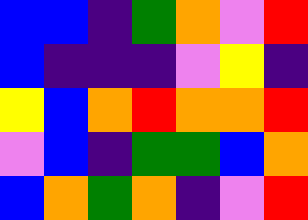[["blue", "blue", "indigo", "green", "orange", "violet", "red"], ["blue", "indigo", "indigo", "indigo", "violet", "yellow", "indigo"], ["yellow", "blue", "orange", "red", "orange", "orange", "red"], ["violet", "blue", "indigo", "green", "green", "blue", "orange"], ["blue", "orange", "green", "orange", "indigo", "violet", "red"]]